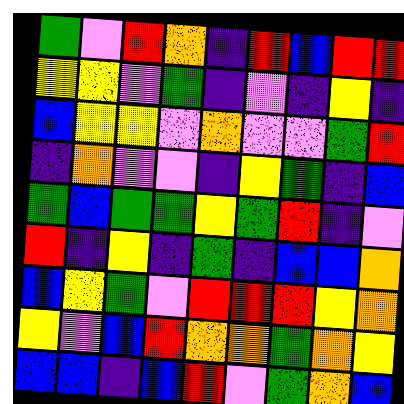[["green", "violet", "red", "orange", "indigo", "red", "blue", "red", "red"], ["yellow", "yellow", "violet", "green", "indigo", "violet", "indigo", "yellow", "indigo"], ["blue", "yellow", "yellow", "violet", "orange", "violet", "violet", "green", "red"], ["indigo", "orange", "violet", "violet", "indigo", "yellow", "green", "indigo", "blue"], ["green", "blue", "green", "green", "yellow", "green", "red", "indigo", "violet"], ["red", "indigo", "yellow", "indigo", "green", "indigo", "blue", "blue", "orange"], ["blue", "yellow", "green", "violet", "red", "red", "red", "yellow", "orange"], ["yellow", "violet", "blue", "red", "orange", "orange", "green", "orange", "yellow"], ["blue", "blue", "indigo", "blue", "red", "violet", "green", "orange", "blue"]]